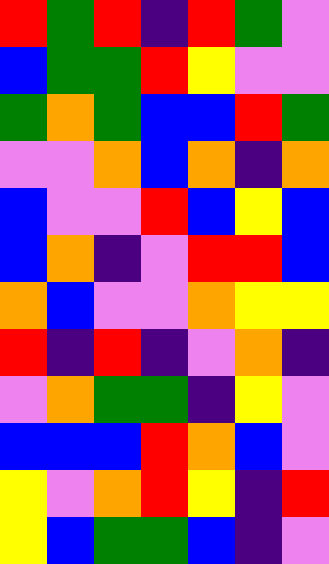[["red", "green", "red", "indigo", "red", "green", "violet"], ["blue", "green", "green", "red", "yellow", "violet", "violet"], ["green", "orange", "green", "blue", "blue", "red", "green"], ["violet", "violet", "orange", "blue", "orange", "indigo", "orange"], ["blue", "violet", "violet", "red", "blue", "yellow", "blue"], ["blue", "orange", "indigo", "violet", "red", "red", "blue"], ["orange", "blue", "violet", "violet", "orange", "yellow", "yellow"], ["red", "indigo", "red", "indigo", "violet", "orange", "indigo"], ["violet", "orange", "green", "green", "indigo", "yellow", "violet"], ["blue", "blue", "blue", "red", "orange", "blue", "violet"], ["yellow", "violet", "orange", "red", "yellow", "indigo", "red"], ["yellow", "blue", "green", "green", "blue", "indigo", "violet"]]